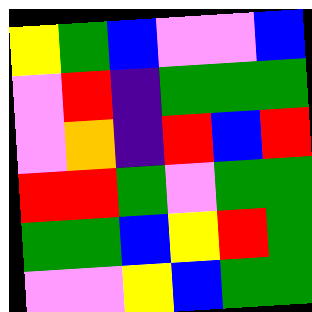[["yellow", "green", "blue", "violet", "violet", "blue"], ["violet", "red", "indigo", "green", "green", "green"], ["violet", "orange", "indigo", "red", "blue", "red"], ["red", "red", "green", "violet", "green", "green"], ["green", "green", "blue", "yellow", "red", "green"], ["violet", "violet", "yellow", "blue", "green", "green"]]